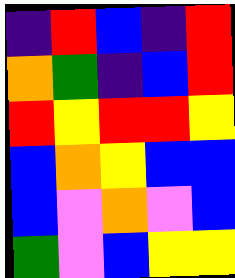[["indigo", "red", "blue", "indigo", "red"], ["orange", "green", "indigo", "blue", "red"], ["red", "yellow", "red", "red", "yellow"], ["blue", "orange", "yellow", "blue", "blue"], ["blue", "violet", "orange", "violet", "blue"], ["green", "violet", "blue", "yellow", "yellow"]]